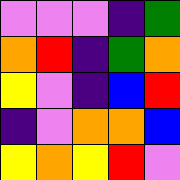[["violet", "violet", "violet", "indigo", "green"], ["orange", "red", "indigo", "green", "orange"], ["yellow", "violet", "indigo", "blue", "red"], ["indigo", "violet", "orange", "orange", "blue"], ["yellow", "orange", "yellow", "red", "violet"]]